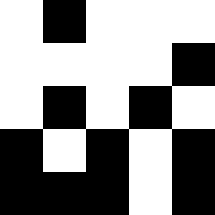[["white", "black", "white", "white", "white"], ["white", "white", "white", "white", "black"], ["white", "black", "white", "black", "white"], ["black", "white", "black", "white", "black"], ["black", "black", "black", "white", "black"]]